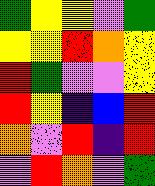[["green", "yellow", "yellow", "violet", "green"], ["yellow", "yellow", "red", "orange", "yellow"], ["red", "green", "violet", "violet", "yellow"], ["red", "yellow", "indigo", "blue", "red"], ["orange", "violet", "red", "indigo", "red"], ["violet", "red", "orange", "violet", "green"]]